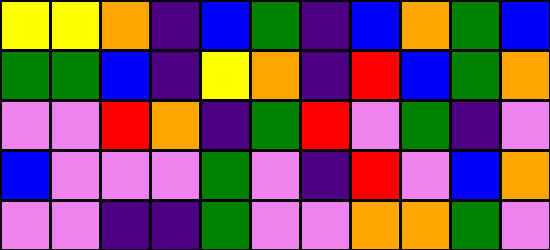[["yellow", "yellow", "orange", "indigo", "blue", "green", "indigo", "blue", "orange", "green", "blue"], ["green", "green", "blue", "indigo", "yellow", "orange", "indigo", "red", "blue", "green", "orange"], ["violet", "violet", "red", "orange", "indigo", "green", "red", "violet", "green", "indigo", "violet"], ["blue", "violet", "violet", "violet", "green", "violet", "indigo", "red", "violet", "blue", "orange"], ["violet", "violet", "indigo", "indigo", "green", "violet", "violet", "orange", "orange", "green", "violet"]]